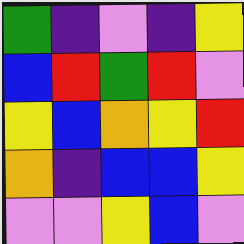[["green", "indigo", "violet", "indigo", "yellow"], ["blue", "red", "green", "red", "violet"], ["yellow", "blue", "orange", "yellow", "red"], ["orange", "indigo", "blue", "blue", "yellow"], ["violet", "violet", "yellow", "blue", "violet"]]